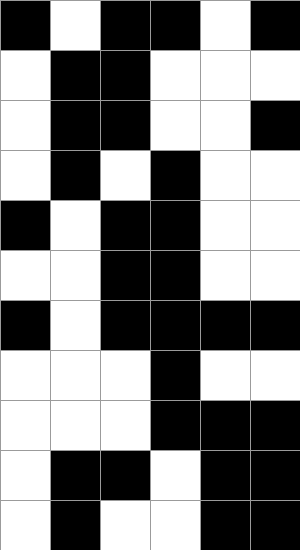[["black", "white", "black", "black", "white", "black"], ["white", "black", "black", "white", "white", "white"], ["white", "black", "black", "white", "white", "black"], ["white", "black", "white", "black", "white", "white"], ["black", "white", "black", "black", "white", "white"], ["white", "white", "black", "black", "white", "white"], ["black", "white", "black", "black", "black", "black"], ["white", "white", "white", "black", "white", "white"], ["white", "white", "white", "black", "black", "black"], ["white", "black", "black", "white", "black", "black"], ["white", "black", "white", "white", "black", "black"]]